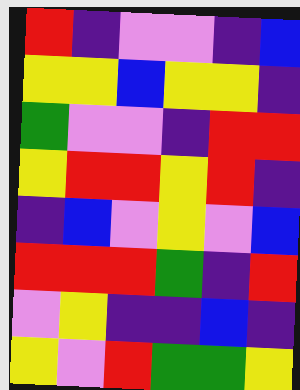[["red", "indigo", "violet", "violet", "indigo", "blue"], ["yellow", "yellow", "blue", "yellow", "yellow", "indigo"], ["green", "violet", "violet", "indigo", "red", "red"], ["yellow", "red", "red", "yellow", "red", "indigo"], ["indigo", "blue", "violet", "yellow", "violet", "blue"], ["red", "red", "red", "green", "indigo", "red"], ["violet", "yellow", "indigo", "indigo", "blue", "indigo"], ["yellow", "violet", "red", "green", "green", "yellow"]]